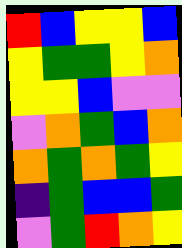[["red", "blue", "yellow", "yellow", "blue"], ["yellow", "green", "green", "yellow", "orange"], ["yellow", "yellow", "blue", "violet", "violet"], ["violet", "orange", "green", "blue", "orange"], ["orange", "green", "orange", "green", "yellow"], ["indigo", "green", "blue", "blue", "green"], ["violet", "green", "red", "orange", "yellow"]]